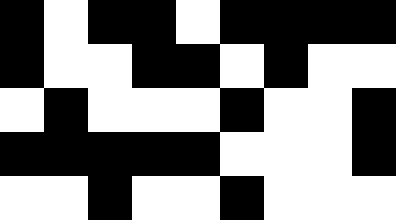[["black", "white", "black", "black", "white", "black", "black", "black", "black"], ["black", "white", "white", "black", "black", "white", "black", "white", "white"], ["white", "black", "white", "white", "white", "black", "white", "white", "black"], ["black", "black", "black", "black", "black", "white", "white", "white", "black"], ["white", "white", "black", "white", "white", "black", "white", "white", "white"]]